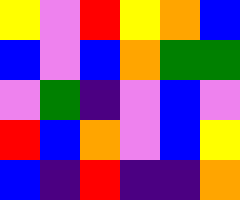[["yellow", "violet", "red", "yellow", "orange", "blue"], ["blue", "violet", "blue", "orange", "green", "green"], ["violet", "green", "indigo", "violet", "blue", "violet"], ["red", "blue", "orange", "violet", "blue", "yellow"], ["blue", "indigo", "red", "indigo", "indigo", "orange"]]